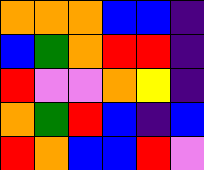[["orange", "orange", "orange", "blue", "blue", "indigo"], ["blue", "green", "orange", "red", "red", "indigo"], ["red", "violet", "violet", "orange", "yellow", "indigo"], ["orange", "green", "red", "blue", "indigo", "blue"], ["red", "orange", "blue", "blue", "red", "violet"]]